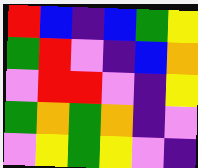[["red", "blue", "indigo", "blue", "green", "yellow"], ["green", "red", "violet", "indigo", "blue", "orange"], ["violet", "red", "red", "violet", "indigo", "yellow"], ["green", "orange", "green", "orange", "indigo", "violet"], ["violet", "yellow", "green", "yellow", "violet", "indigo"]]